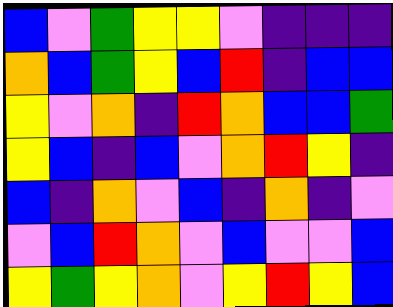[["blue", "violet", "green", "yellow", "yellow", "violet", "indigo", "indigo", "indigo"], ["orange", "blue", "green", "yellow", "blue", "red", "indigo", "blue", "blue"], ["yellow", "violet", "orange", "indigo", "red", "orange", "blue", "blue", "green"], ["yellow", "blue", "indigo", "blue", "violet", "orange", "red", "yellow", "indigo"], ["blue", "indigo", "orange", "violet", "blue", "indigo", "orange", "indigo", "violet"], ["violet", "blue", "red", "orange", "violet", "blue", "violet", "violet", "blue"], ["yellow", "green", "yellow", "orange", "violet", "yellow", "red", "yellow", "blue"]]